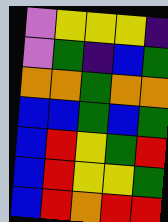[["violet", "yellow", "yellow", "yellow", "indigo"], ["violet", "green", "indigo", "blue", "green"], ["orange", "orange", "green", "orange", "orange"], ["blue", "blue", "green", "blue", "green"], ["blue", "red", "yellow", "green", "red"], ["blue", "red", "yellow", "yellow", "green"], ["blue", "red", "orange", "red", "red"]]